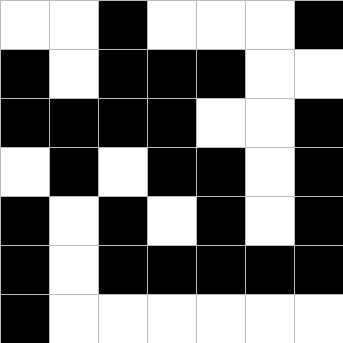[["white", "white", "black", "white", "white", "white", "black"], ["black", "white", "black", "black", "black", "white", "white"], ["black", "black", "black", "black", "white", "white", "black"], ["white", "black", "white", "black", "black", "white", "black"], ["black", "white", "black", "white", "black", "white", "black"], ["black", "white", "black", "black", "black", "black", "black"], ["black", "white", "white", "white", "white", "white", "white"]]